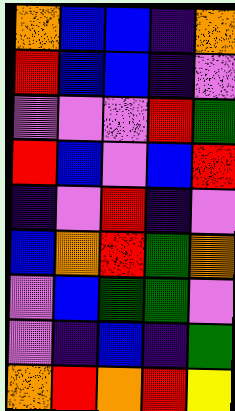[["orange", "blue", "blue", "indigo", "orange"], ["red", "blue", "blue", "indigo", "violet"], ["violet", "violet", "violet", "red", "green"], ["red", "blue", "violet", "blue", "red"], ["indigo", "violet", "red", "indigo", "violet"], ["blue", "orange", "red", "green", "orange"], ["violet", "blue", "green", "green", "violet"], ["violet", "indigo", "blue", "indigo", "green"], ["orange", "red", "orange", "red", "yellow"]]